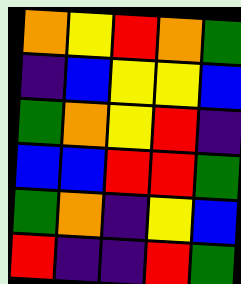[["orange", "yellow", "red", "orange", "green"], ["indigo", "blue", "yellow", "yellow", "blue"], ["green", "orange", "yellow", "red", "indigo"], ["blue", "blue", "red", "red", "green"], ["green", "orange", "indigo", "yellow", "blue"], ["red", "indigo", "indigo", "red", "green"]]